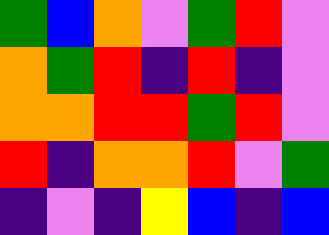[["green", "blue", "orange", "violet", "green", "red", "violet"], ["orange", "green", "red", "indigo", "red", "indigo", "violet"], ["orange", "orange", "red", "red", "green", "red", "violet"], ["red", "indigo", "orange", "orange", "red", "violet", "green"], ["indigo", "violet", "indigo", "yellow", "blue", "indigo", "blue"]]